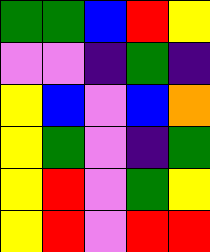[["green", "green", "blue", "red", "yellow"], ["violet", "violet", "indigo", "green", "indigo"], ["yellow", "blue", "violet", "blue", "orange"], ["yellow", "green", "violet", "indigo", "green"], ["yellow", "red", "violet", "green", "yellow"], ["yellow", "red", "violet", "red", "red"]]